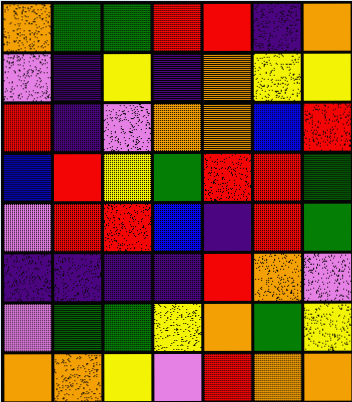[["orange", "green", "green", "red", "red", "indigo", "orange"], ["violet", "indigo", "yellow", "indigo", "orange", "yellow", "yellow"], ["red", "indigo", "violet", "orange", "orange", "blue", "red"], ["blue", "red", "yellow", "green", "red", "red", "green"], ["violet", "red", "red", "blue", "indigo", "red", "green"], ["indigo", "indigo", "indigo", "indigo", "red", "orange", "violet"], ["violet", "green", "green", "yellow", "orange", "green", "yellow"], ["orange", "orange", "yellow", "violet", "red", "orange", "orange"]]